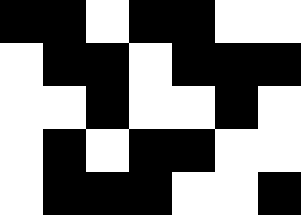[["black", "black", "white", "black", "black", "white", "white"], ["white", "black", "black", "white", "black", "black", "black"], ["white", "white", "black", "white", "white", "black", "white"], ["white", "black", "white", "black", "black", "white", "white"], ["white", "black", "black", "black", "white", "white", "black"]]